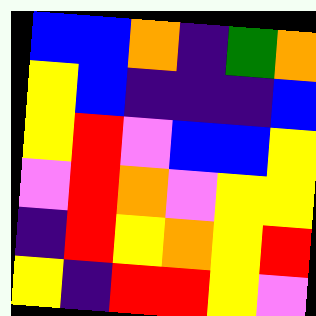[["blue", "blue", "orange", "indigo", "green", "orange"], ["yellow", "blue", "indigo", "indigo", "indigo", "blue"], ["yellow", "red", "violet", "blue", "blue", "yellow"], ["violet", "red", "orange", "violet", "yellow", "yellow"], ["indigo", "red", "yellow", "orange", "yellow", "red"], ["yellow", "indigo", "red", "red", "yellow", "violet"]]